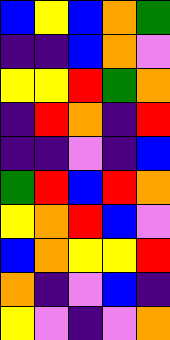[["blue", "yellow", "blue", "orange", "green"], ["indigo", "indigo", "blue", "orange", "violet"], ["yellow", "yellow", "red", "green", "orange"], ["indigo", "red", "orange", "indigo", "red"], ["indigo", "indigo", "violet", "indigo", "blue"], ["green", "red", "blue", "red", "orange"], ["yellow", "orange", "red", "blue", "violet"], ["blue", "orange", "yellow", "yellow", "red"], ["orange", "indigo", "violet", "blue", "indigo"], ["yellow", "violet", "indigo", "violet", "orange"]]